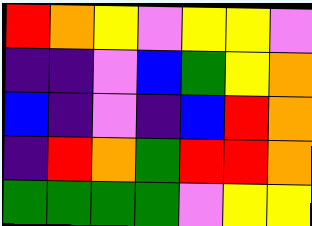[["red", "orange", "yellow", "violet", "yellow", "yellow", "violet"], ["indigo", "indigo", "violet", "blue", "green", "yellow", "orange"], ["blue", "indigo", "violet", "indigo", "blue", "red", "orange"], ["indigo", "red", "orange", "green", "red", "red", "orange"], ["green", "green", "green", "green", "violet", "yellow", "yellow"]]